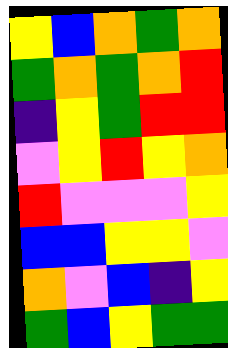[["yellow", "blue", "orange", "green", "orange"], ["green", "orange", "green", "orange", "red"], ["indigo", "yellow", "green", "red", "red"], ["violet", "yellow", "red", "yellow", "orange"], ["red", "violet", "violet", "violet", "yellow"], ["blue", "blue", "yellow", "yellow", "violet"], ["orange", "violet", "blue", "indigo", "yellow"], ["green", "blue", "yellow", "green", "green"]]